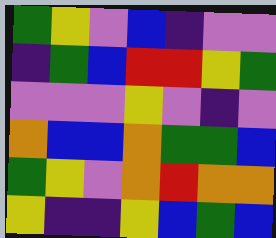[["green", "yellow", "violet", "blue", "indigo", "violet", "violet"], ["indigo", "green", "blue", "red", "red", "yellow", "green"], ["violet", "violet", "violet", "yellow", "violet", "indigo", "violet"], ["orange", "blue", "blue", "orange", "green", "green", "blue"], ["green", "yellow", "violet", "orange", "red", "orange", "orange"], ["yellow", "indigo", "indigo", "yellow", "blue", "green", "blue"]]